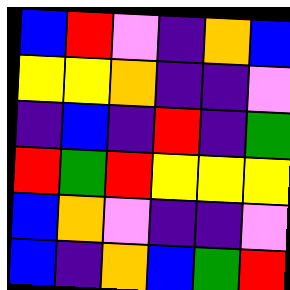[["blue", "red", "violet", "indigo", "orange", "blue"], ["yellow", "yellow", "orange", "indigo", "indigo", "violet"], ["indigo", "blue", "indigo", "red", "indigo", "green"], ["red", "green", "red", "yellow", "yellow", "yellow"], ["blue", "orange", "violet", "indigo", "indigo", "violet"], ["blue", "indigo", "orange", "blue", "green", "red"]]